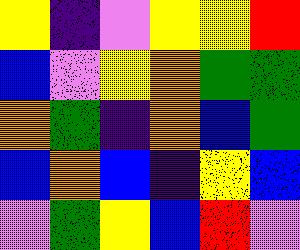[["yellow", "indigo", "violet", "yellow", "yellow", "red"], ["blue", "violet", "yellow", "orange", "green", "green"], ["orange", "green", "indigo", "orange", "blue", "green"], ["blue", "orange", "blue", "indigo", "yellow", "blue"], ["violet", "green", "yellow", "blue", "red", "violet"]]